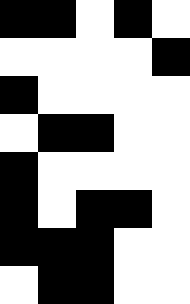[["black", "black", "white", "black", "white"], ["white", "white", "white", "white", "black"], ["black", "white", "white", "white", "white"], ["white", "black", "black", "white", "white"], ["black", "white", "white", "white", "white"], ["black", "white", "black", "black", "white"], ["black", "black", "black", "white", "white"], ["white", "black", "black", "white", "white"]]